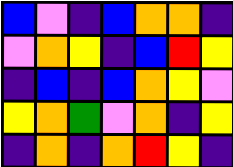[["blue", "violet", "indigo", "blue", "orange", "orange", "indigo"], ["violet", "orange", "yellow", "indigo", "blue", "red", "yellow"], ["indigo", "blue", "indigo", "blue", "orange", "yellow", "violet"], ["yellow", "orange", "green", "violet", "orange", "indigo", "yellow"], ["indigo", "orange", "indigo", "orange", "red", "yellow", "indigo"]]